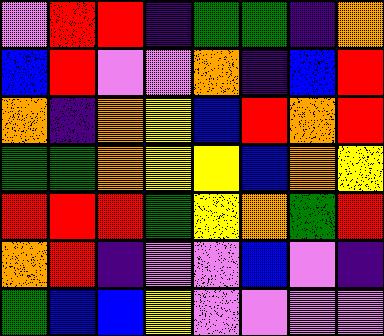[["violet", "red", "red", "indigo", "green", "green", "indigo", "orange"], ["blue", "red", "violet", "violet", "orange", "indigo", "blue", "red"], ["orange", "indigo", "orange", "yellow", "blue", "red", "orange", "red"], ["green", "green", "orange", "yellow", "yellow", "blue", "orange", "yellow"], ["red", "red", "red", "green", "yellow", "orange", "green", "red"], ["orange", "red", "indigo", "violet", "violet", "blue", "violet", "indigo"], ["green", "blue", "blue", "yellow", "violet", "violet", "violet", "violet"]]